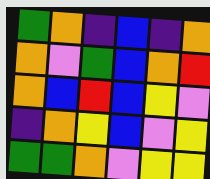[["green", "orange", "indigo", "blue", "indigo", "orange"], ["orange", "violet", "green", "blue", "orange", "red"], ["orange", "blue", "red", "blue", "yellow", "violet"], ["indigo", "orange", "yellow", "blue", "violet", "yellow"], ["green", "green", "orange", "violet", "yellow", "yellow"]]